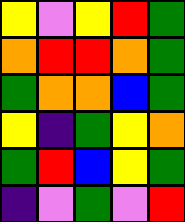[["yellow", "violet", "yellow", "red", "green"], ["orange", "red", "red", "orange", "green"], ["green", "orange", "orange", "blue", "green"], ["yellow", "indigo", "green", "yellow", "orange"], ["green", "red", "blue", "yellow", "green"], ["indigo", "violet", "green", "violet", "red"]]